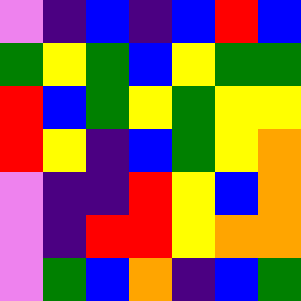[["violet", "indigo", "blue", "indigo", "blue", "red", "blue"], ["green", "yellow", "green", "blue", "yellow", "green", "green"], ["red", "blue", "green", "yellow", "green", "yellow", "yellow"], ["red", "yellow", "indigo", "blue", "green", "yellow", "orange"], ["violet", "indigo", "indigo", "red", "yellow", "blue", "orange"], ["violet", "indigo", "red", "red", "yellow", "orange", "orange"], ["violet", "green", "blue", "orange", "indigo", "blue", "green"]]